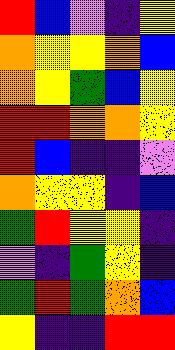[["red", "blue", "violet", "indigo", "yellow"], ["orange", "yellow", "yellow", "orange", "blue"], ["orange", "yellow", "green", "blue", "yellow"], ["red", "red", "orange", "orange", "yellow"], ["red", "blue", "indigo", "indigo", "violet"], ["orange", "yellow", "yellow", "indigo", "blue"], ["green", "red", "yellow", "yellow", "indigo"], ["violet", "indigo", "green", "yellow", "indigo"], ["green", "red", "green", "orange", "blue"], ["yellow", "indigo", "indigo", "red", "red"]]